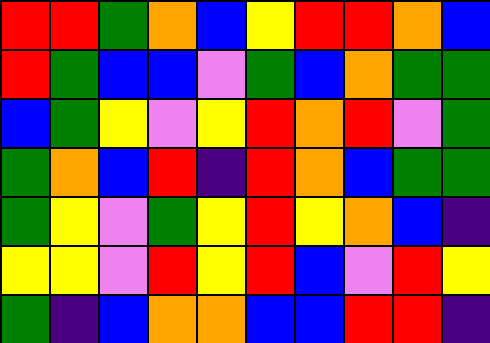[["red", "red", "green", "orange", "blue", "yellow", "red", "red", "orange", "blue"], ["red", "green", "blue", "blue", "violet", "green", "blue", "orange", "green", "green"], ["blue", "green", "yellow", "violet", "yellow", "red", "orange", "red", "violet", "green"], ["green", "orange", "blue", "red", "indigo", "red", "orange", "blue", "green", "green"], ["green", "yellow", "violet", "green", "yellow", "red", "yellow", "orange", "blue", "indigo"], ["yellow", "yellow", "violet", "red", "yellow", "red", "blue", "violet", "red", "yellow"], ["green", "indigo", "blue", "orange", "orange", "blue", "blue", "red", "red", "indigo"]]